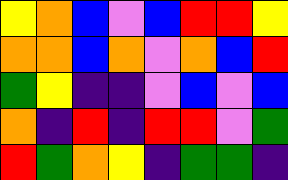[["yellow", "orange", "blue", "violet", "blue", "red", "red", "yellow"], ["orange", "orange", "blue", "orange", "violet", "orange", "blue", "red"], ["green", "yellow", "indigo", "indigo", "violet", "blue", "violet", "blue"], ["orange", "indigo", "red", "indigo", "red", "red", "violet", "green"], ["red", "green", "orange", "yellow", "indigo", "green", "green", "indigo"]]